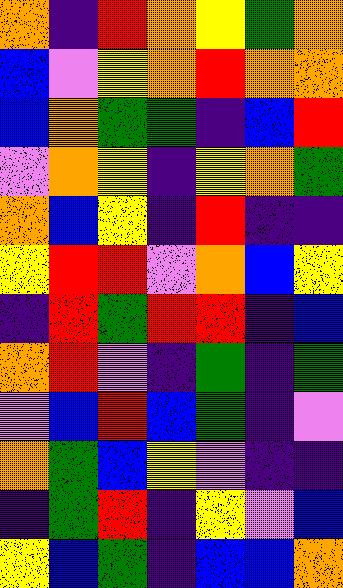[["orange", "indigo", "red", "orange", "yellow", "green", "orange"], ["blue", "violet", "yellow", "orange", "red", "orange", "orange"], ["blue", "orange", "green", "green", "indigo", "blue", "red"], ["violet", "orange", "yellow", "indigo", "yellow", "orange", "green"], ["orange", "blue", "yellow", "indigo", "red", "indigo", "indigo"], ["yellow", "red", "red", "violet", "orange", "blue", "yellow"], ["indigo", "red", "green", "red", "red", "indigo", "blue"], ["orange", "red", "violet", "indigo", "green", "indigo", "green"], ["violet", "blue", "red", "blue", "green", "indigo", "violet"], ["orange", "green", "blue", "yellow", "violet", "indigo", "indigo"], ["indigo", "green", "red", "indigo", "yellow", "violet", "blue"], ["yellow", "blue", "green", "indigo", "blue", "blue", "orange"]]